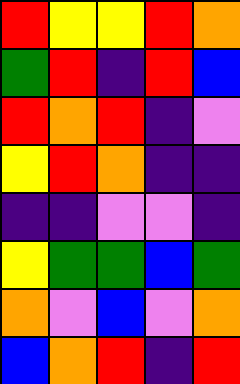[["red", "yellow", "yellow", "red", "orange"], ["green", "red", "indigo", "red", "blue"], ["red", "orange", "red", "indigo", "violet"], ["yellow", "red", "orange", "indigo", "indigo"], ["indigo", "indigo", "violet", "violet", "indigo"], ["yellow", "green", "green", "blue", "green"], ["orange", "violet", "blue", "violet", "orange"], ["blue", "orange", "red", "indigo", "red"]]